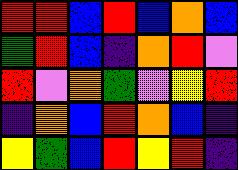[["red", "red", "blue", "red", "blue", "orange", "blue"], ["green", "red", "blue", "indigo", "orange", "red", "violet"], ["red", "violet", "orange", "green", "violet", "yellow", "red"], ["indigo", "orange", "blue", "red", "orange", "blue", "indigo"], ["yellow", "green", "blue", "red", "yellow", "red", "indigo"]]